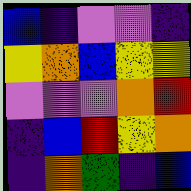[["blue", "indigo", "violet", "violet", "indigo"], ["yellow", "orange", "blue", "yellow", "yellow"], ["violet", "violet", "violet", "orange", "red"], ["indigo", "blue", "red", "yellow", "orange"], ["indigo", "orange", "green", "indigo", "blue"]]